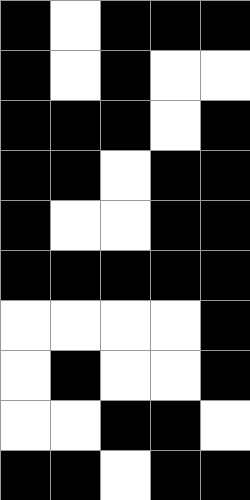[["black", "white", "black", "black", "black"], ["black", "white", "black", "white", "white"], ["black", "black", "black", "white", "black"], ["black", "black", "white", "black", "black"], ["black", "white", "white", "black", "black"], ["black", "black", "black", "black", "black"], ["white", "white", "white", "white", "black"], ["white", "black", "white", "white", "black"], ["white", "white", "black", "black", "white"], ["black", "black", "white", "black", "black"]]